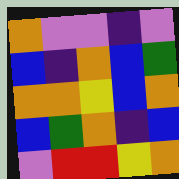[["orange", "violet", "violet", "indigo", "violet"], ["blue", "indigo", "orange", "blue", "green"], ["orange", "orange", "yellow", "blue", "orange"], ["blue", "green", "orange", "indigo", "blue"], ["violet", "red", "red", "yellow", "orange"]]